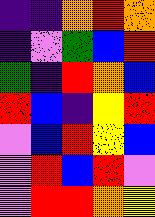[["indigo", "indigo", "orange", "red", "orange"], ["indigo", "violet", "green", "blue", "red"], ["green", "indigo", "red", "orange", "blue"], ["red", "blue", "indigo", "yellow", "red"], ["violet", "blue", "red", "yellow", "blue"], ["violet", "red", "blue", "red", "violet"], ["violet", "red", "red", "orange", "yellow"]]